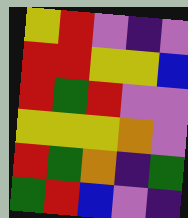[["yellow", "red", "violet", "indigo", "violet"], ["red", "red", "yellow", "yellow", "blue"], ["red", "green", "red", "violet", "violet"], ["yellow", "yellow", "yellow", "orange", "violet"], ["red", "green", "orange", "indigo", "green"], ["green", "red", "blue", "violet", "indigo"]]